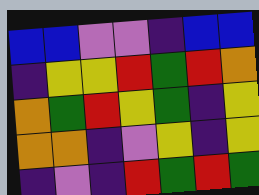[["blue", "blue", "violet", "violet", "indigo", "blue", "blue"], ["indigo", "yellow", "yellow", "red", "green", "red", "orange"], ["orange", "green", "red", "yellow", "green", "indigo", "yellow"], ["orange", "orange", "indigo", "violet", "yellow", "indigo", "yellow"], ["indigo", "violet", "indigo", "red", "green", "red", "green"]]